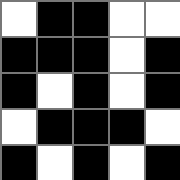[["white", "black", "black", "white", "white"], ["black", "black", "black", "white", "black"], ["black", "white", "black", "white", "black"], ["white", "black", "black", "black", "white"], ["black", "white", "black", "white", "black"]]